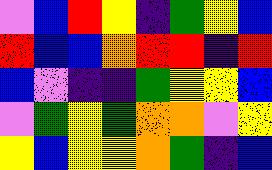[["violet", "blue", "red", "yellow", "indigo", "green", "yellow", "blue"], ["red", "blue", "blue", "orange", "red", "red", "indigo", "red"], ["blue", "violet", "indigo", "indigo", "green", "yellow", "yellow", "blue"], ["violet", "green", "yellow", "green", "orange", "orange", "violet", "yellow"], ["yellow", "blue", "yellow", "yellow", "orange", "green", "indigo", "blue"]]